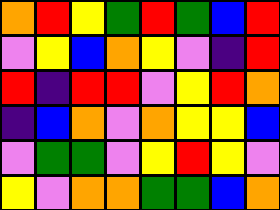[["orange", "red", "yellow", "green", "red", "green", "blue", "red"], ["violet", "yellow", "blue", "orange", "yellow", "violet", "indigo", "red"], ["red", "indigo", "red", "red", "violet", "yellow", "red", "orange"], ["indigo", "blue", "orange", "violet", "orange", "yellow", "yellow", "blue"], ["violet", "green", "green", "violet", "yellow", "red", "yellow", "violet"], ["yellow", "violet", "orange", "orange", "green", "green", "blue", "orange"]]